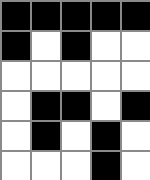[["black", "black", "black", "black", "black"], ["black", "white", "black", "white", "white"], ["white", "white", "white", "white", "white"], ["white", "black", "black", "white", "black"], ["white", "black", "white", "black", "white"], ["white", "white", "white", "black", "white"]]